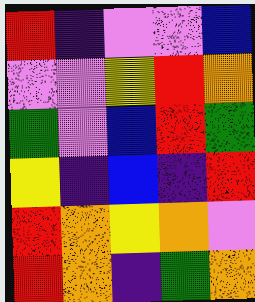[["red", "indigo", "violet", "violet", "blue"], ["violet", "violet", "yellow", "red", "orange"], ["green", "violet", "blue", "red", "green"], ["yellow", "indigo", "blue", "indigo", "red"], ["red", "orange", "yellow", "orange", "violet"], ["red", "orange", "indigo", "green", "orange"]]